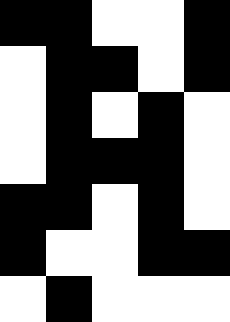[["black", "black", "white", "white", "black"], ["white", "black", "black", "white", "black"], ["white", "black", "white", "black", "white"], ["white", "black", "black", "black", "white"], ["black", "black", "white", "black", "white"], ["black", "white", "white", "black", "black"], ["white", "black", "white", "white", "white"]]